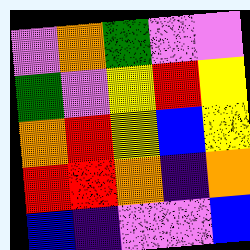[["violet", "orange", "green", "violet", "violet"], ["green", "violet", "yellow", "red", "yellow"], ["orange", "red", "yellow", "blue", "yellow"], ["red", "red", "orange", "indigo", "orange"], ["blue", "indigo", "violet", "violet", "blue"]]